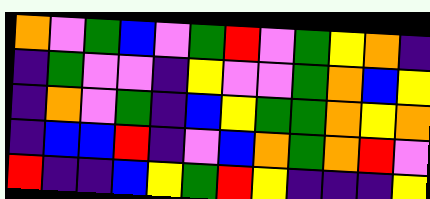[["orange", "violet", "green", "blue", "violet", "green", "red", "violet", "green", "yellow", "orange", "indigo"], ["indigo", "green", "violet", "violet", "indigo", "yellow", "violet", "violet", "green", "orange", "blue", "yellow"], ["indigo", "orange", "violet", "green", "indigo", "blue", "yellow", "green", "green", "orange", "yellow", "orange"], ["indigo", "blue", "blue", "red", "indigo", "violet", "blue", "orange", "green", "orange", "red", "violet"], ["red", "indigo", "indigo", "blue", "yellow", "green", "red", "yellow", "indigo", "indigo", "indigo", "yellow"]]